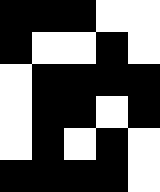[["black", "black", "black", "white", "white"], ["black", "white", "white", "black", "white"], ["white", "black", "black", "black", "black"], ["white", "black", "black", "white", "black"], ["white", "black", "white", "black", "white"], ["black", "black", "black", "black", "white"]]